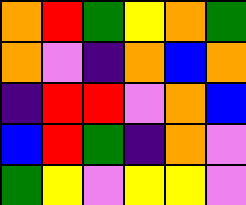[["orange", "red", "green", "yellow", "orange", "green"], ["orange", "violet", "indigo", "orange", "blue", "orange"], ["indigo", "red", "red", "violet", "orange", "blue"], ["blue", "red", "green", "indigo", "orange", "violet"], ["green", "yellow", "violet", "yellow", "yellow", "violet"]]